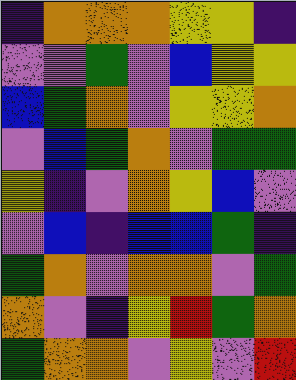[["indigo", "orange", "orange", "orange", "yellow", "yellow", "indigo"], ["violet", "violet", "green", "violet", "blue", "yellow", "yellow"], ["blue", "green", "orange", "violet", "yellow", "yellow", "orange"], ["violet", "blue", "green", "orange", "violet", "green", "green"], ["yellow", "indigo", "violet", "orange", "yellow", "blue", "violet"], ["violet", "blue", "indigo", "blue", "blue", "green", "indigo"], ["green", "orange", "violet", "orange", "orange", "violet", "green"], ["orange", "violet", "indigo", "yellow", "red", "green", "orange"], ["green", "orange", "orange", "violet", "yellow", "violet", "red"]]